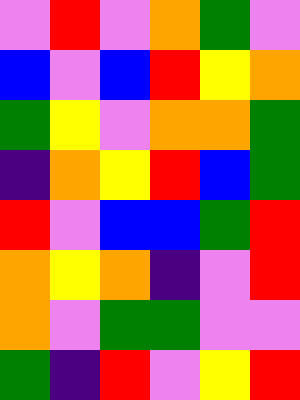[["violet", "red", "violet", "orange", "green", "violet"], ["blue", "violet", "blue", "red", "yellow", "orange"], ["green", "yellow", "violet", "orange", "orange", "green"], ["indigo", "orange", "yellow", "red", "blue", "green"], ["red", "violet", "blue", "blue", "green", "red"], ["orange", "yellow", "orange", "indigo", "violet", "red"], ["orange", "violet", "green", "green", "violet", "violet"], ["green", "indigo", "red", "violet", "yellow", "red"]]